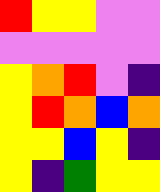[["red", "yellow", "yellow", "violet", "violet"], ["violet", "violet", "violet", "violet", "violet"], ["yellow", "orange", "red", "violet", "indigo"], ["yellow", "red", "orange", "blue", "orange"], ["yellow", "yellow", "blue", "yellow", "indigo"], ["yellow", "indigo", "green", "yellow", "yellow"]]